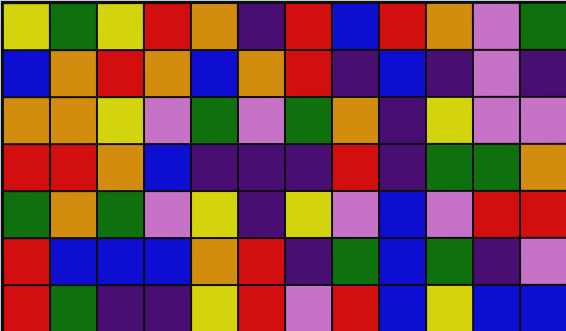[["yellow", "green", "yellow", "red", "orange", "indigo", "red", "blue", "red", "orange", "violet", "green"], ["blue", "orange", "red", "orange", "blue", "orange", "red", "indigo", "blue", "indigo", "violet", "indigo"], ["orange", "orange", "yellow", "violet", "green", "violet", "green", "orange", "indigo", "yellow", "violet", "violet"], ["red", "red", "orange", "blue", "indigo", "indigo", "indigo", "red", "indigo", "green", "green", "orange"], ["green", "orange", "green", "violet", "yellow", "indigo", "yellow", "violet", "blue", "violet", "red", "red"], ["red", "blue", "blue", "blue", "orange", "red", "indigo", "green", "blue", "green", "indigo", "violet"], ["red", "green", "indigo", "indigo", "yellow", "red", "violet", "red", "blue", "yellow", "blue", "blue"]]